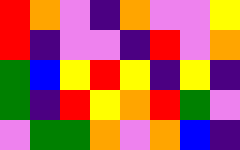[["red", "orange", "violet", "indigo", "orange", "violet", "violet", "yellow"], ["red", "indigo", "violet", "violet", "indigo", "red", "violet", "orange"], ["green", "blue", "yellow", "red", "yellow", "indigo", "yellow", "indigo"], ["green", "indigo", "red", "yellow", "orange", "red", "green", "violet"], ["violet", "green", "green", "orange", "violet", "orange", "blue", "indigo"]]